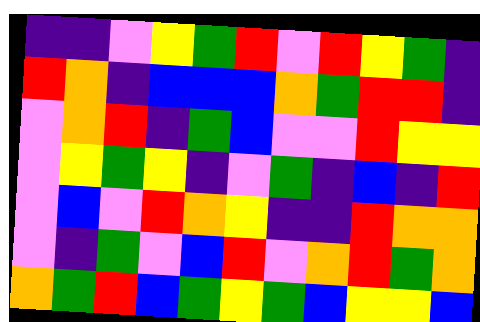[["indigo", "indigo", "violet", "yellow", "green", "red", "violet", "red", "yellow", "green", "indigo"], ["red", "orange", "indigo", "blue", "blue", "blue", "orange", "green", "red", "red", "indigo"], ["violet", "orange", "red", "indigo", "green", "blue", "violet", "violet", "red", "yellow", "yellow"], ["violet", "yellow", "green", "yellow", "indigo", "violet", "green", "indigo", "blue", "indigo", "red"], ["violet", "blue", "violet", "red", "orange", "yellow", "indigo", "indigo", "red", "orange", "orange"], ["violet", "indigo", "green", "violet", "blue", "red", "violet", "orange", "red", "green", "orange"], ["orange", "green", "red", "blue", "green", "yellow", "green", "blue", "yellow", "yellow", "blue"]]